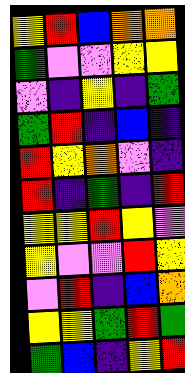[["yellow", "red", "blue", "orange", "orange"], ["green", "violet", "violet", "yellow", "yellow"], ["violet", "indigo", "yellow", "indigo", "green"], ["green", "red", "indigo", "blue", "indigo"], ["red", "yellow", "orange", "violet", "indigo"], ["red", "indigo", "green", "indigo", "red"], ["yellow", "yellow", "red", "yellow", "violet"], ["yellow", "violet", "violet", "red", "yellow"], ["violet", "red", "indigo", "blue", "orange"], ["yellow", "yellow", "green", "red", "green"], ["green", "blue", "indigo", "yellow", "red"]]